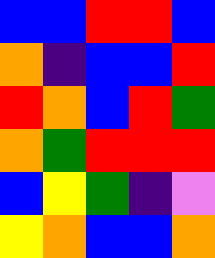[["blue", "blue", "red", "red", "blue"], ["orange", "indigo", "blue", "blue", "red"], ["red", "orange", "blue", "red", "green"], ["orange", "green", "red", "red", "red"], ["blue", "yellow", "green", "indigo", "violet"], ["yellow", "orange", "blue", "blue", "orange"]]